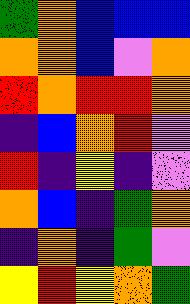[["green", "orange", "blue", "blue", "blue"], ["orange", "orange", "blue", "violet", "orange"], ["red", "orange", "red", "red", "orange"], ["indigo", "blue", "orange", "red", "violet"], ["red", "indigo", "yellow", "indigo", "violet"], ["orange", "blue", "indigo", "green", "orange"], ["indigo", "orange", "indigo", "green", "violet"], ["yellow", "red", "yellow", "orange", "green"]]